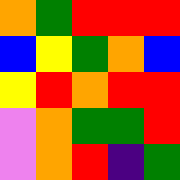[["orange", "green", "red", "red", "red"], ["blue", "yellow", "green", "orange", "blue"], ["yellow", "red", "orange", "red", "red"], ["violet", "orange", "green", "green", "red"], ["violet", "orange", "red", "indigo", "green"]]